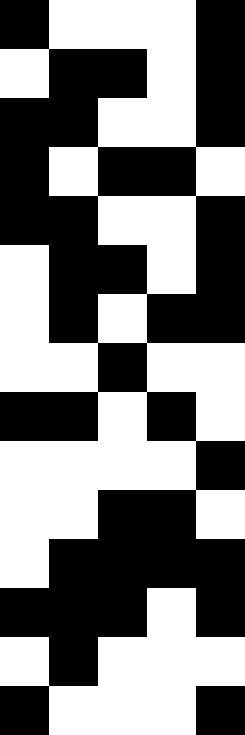[["black", "white", "white", "white", "black"], ["white", "black", "black", "white", "black"], ["black", "black", "white", "white", "black"], ["black", "white", "black", "black", "white"], ["black", "black", "white", "white", "black"], ["white", "black", "black", "white", "black"], ["white", "black", "white", "black", "black"], ["white", "white", "black", "white", "white"], ["black", "black", "white", "black", "white"], ["white", "white", "white", "white", "black"], ["white", "white", "black", "black", "white"], ["white", "black", "black", "black", "black"], ["black", "black", "black", "white", "black"], ["white", "black", "white", "white", "white"], ["black", "white", "white", "white", "black"]]